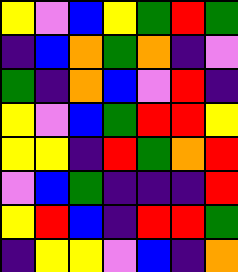[["yellow", "violet", "blue", "yellow", "green", "red", "green"], ["indigo", "blue", "orange", "green", "orange", "indigo", "violet"], ["green", "indigo", "orange", "blue", "violet", "red", "indigo"], ["yellow", "violet", "blue", "green", "red", "red", "yellow"], ["yellow", "yellow", "indigo", "red", "green", "orange", "red"], ["violet", "blue", "green", "indigo", "indigo", "indigo", "red"], ["yellow", "red", "blue", "indigo", "red", "red", "green"], ["indigo", "yellow", "yellow", "violet", "blue", "indigo", "orange"]]